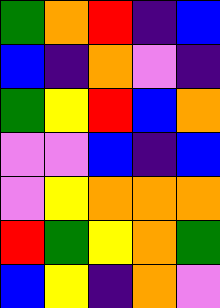[["green", "orange", "red", "indigo", "blue"], ["blue", "indigo", "orange", "violet", "indigo"], ["green", "yellow", "red", "blue", "orange"], ["violet", "violet", "blue", "indigo", "blue"], ["violet", "yellow", "orange", "orange", "orange"], ["red", "green", "yellow", "orange", "green"], ["blue", "yellow", "indigo", "orange", "violet"]]